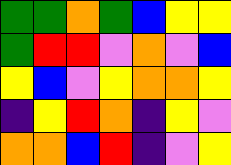[["green", "green", "orange", "green", "blue", "yellow", "yellow"], ["green", "red", "red", "violet", "orange", "violet", "blue"], ["yellow", "blue", "violet", "yellow", "orange", "orange", "yellow"], ["indigo", "yellow", "red", "orange", "indigo", "yellow", "violet"], ["orange", "orange", "blue", "red", "indigo", "violet", "yellow"]]